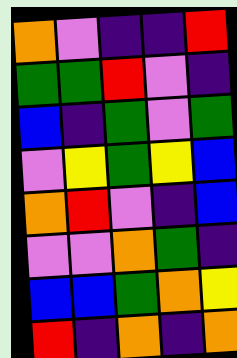[["orange", "violet", "indigo", "indigo", "red"], ["green", "green", "red", "violet", "indigo"], ["blue", "indigo", "green", "violet", "green"], ["violet", "yellow", "green", "yellow", "blue"], ["orange", "red", "violet", "indigo", "blue"], ["violet", "violet", "orange", "green", "indigo"], ["blue", "blue", "green", "orange", "yellow"], ["red", "indigo", "orange", "indigo", "orange"]]